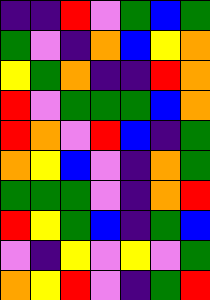[["indigo", "indigo", "red", "violet", "green", "blue", "green"], ["green", "violet", "indigo", "orange", "blue", "yellow", "orange"], ["yellow", "green", "orange", "indigo", "indigo", "red", "orange"], ["red", "violet", "green", "green", "green", "blue", "orange"], ["red", "orange", "violet", "red", "blue", "indigo", "green"], ["orange", "yellow", "blue", "violet", "indigo", "orange", "green"], ["green", "green", "green", "violet", "indigo", "orange", "red"], ["red", "yellow", "green", "blue", "indigo", "green", "blue"], ["violet", "indigo", "yellow", "violet", "yellow", "violet", "green"], ["orange", "yellow", "red", "violet", "indigo", "green", "red"]]